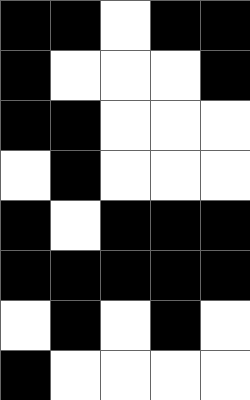[["black", "black", "white", "black", "black"], ["black", "white", "white", "white", "black"], ["black", "black", "white", "white", "white"], ["white", "black", "white", "white", "white"], ["black", "white", "black", "black", "black"], ["black", "black", "black", "black", "black"], ["white", "black", "white", "black", "white"], ["black", "white", "white", "white", "white"]]